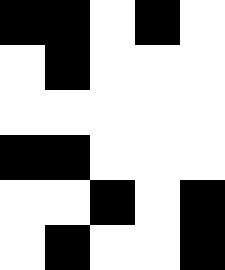[["black", "black", "white", "black", "white"], ["white", "black", "white", "white", "white"], ["white", "white", "white", "white", "white"], ["black", "black", "white", "white", "white"], ["white", "white", "black", "white", "black"], ["white", "black", "white", "white", "black"]]